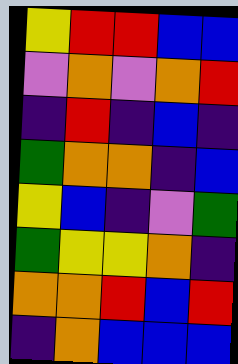[["yellow", "red", "red", "blue", "blue"], ["violet", "orange", "violet", "orange", "red"], ["indigo", "red", "indigo", "blue", "indigo"], ["green", "orange", "orange", "indigo", "blue"], ["yellow", "blue", "indigo", "violet", "green"], ["green", "yellow", "yellow", "orange", "indigo"], ["orange", "orange", "red", "blue", "red"], ["indigo", "orange", "blue", "blue", "blue"]]